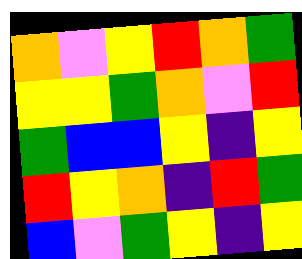[["orange", "violet", "yellow", "red", "orange", "green"], ["yellow", "yellow", "green", "orange", "violet", "red"], ["green", "blue", "blue", "yellow", "indigo", "yellow"], ["red", "yellow", "orange", "indigo", "red", "green"], ["blue", "violet", "green", "yellow", "indigo", "yellow"]]